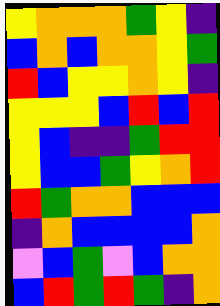[["yellow", "orange", "orange", "orange", "green", "yellow", "indigo"], ["blue", "orange", "blue", "orange", "orange", "yellow", "green"], ["red", "blue", "yellow", "yellow", "orange", "yellow", "indigo"], ["yellow", "yellow", "yellow", "blue", "red", "blue", "red"], ["yellow", "blue", "indigo", "indigo", "green", "red", "red"], ["yellow", "blue", "blue", "green", "yellow", "orange", "red"], ["red", "green", "orange", "orange", "blue", "blue", "blue"], ["indigo", "orange", "blue", "blue", "blue", "blue", "orange"], ["violet", "blue", "green", "violet", "blue", "orange", "orange"], ["blue", "red", "green", "red", "green", "indigo", "orange"]]